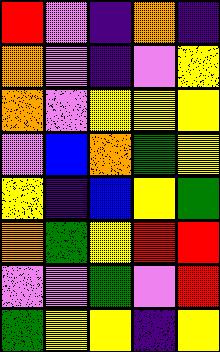[["red", "violet", "indigo", "orange", "indigo"], ["orange", "violet", "indigo", "violet", "yellow"], ["orange", "violet", "yellow", "yellow", "yellow"], ["violet", "blue", "orange", "green", "yellow"], ["yellow", "indigo", "blue", "yellow", "green"], ["orange", "green", "yellow", "red", "red"], ["violet", "violet", "green", "violet", "red"], ["green", "yellow", "yellow", "indigo", "yellow"]]